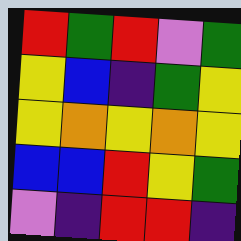[["red", "green", "red", "violet", "green"], ["yellow", "blue", "indigo", "green", "yellow"], ["yellow", "orange", "yellow", "orange", "yellow"], ["blue", "blue", "red", "yellow", "green"], ["violet", "indigo", "red", "red", "indigo"]]